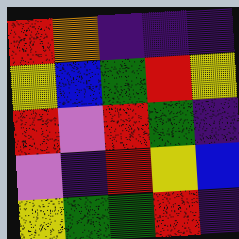[["red", "orange", "indigo", "indigo", "indigo"], ["yellow", "blue", "green", "red", "yellow"], ["red", "violet", "red", "green", "indigo"], ["violet", "indigo", "red", "yellow", "blue"], ["yellow", "green", "green", "red", "indigo"]]